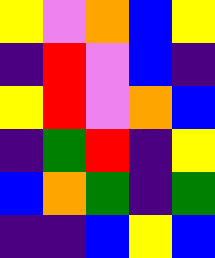[["yellow", "violet", "orange", "blue", "yellow"], ["indigo", "red", "violet", "blue", "indigo"], ["yellow", "red", "violet", "orange", "blue"], ["indigo", "green", "red", "indigo", "yellow"], ["blue", "orange", "green", "indigo", "green"], ["indigo", "indigo", "blue", "yellow", "blue"]]